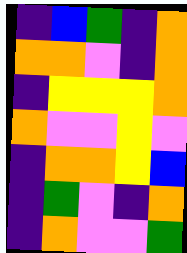[["indigo", "blue", "green", "indigo", "orange"], ["orange", "orange", "violet", "indigo", "orange"], ["indigo", "yellow", "yellow", "yellow", "orange"], ["orange", "violet", "violet", "yellow", "violet"], ["indigo", "orange", "orange", "yellow", "blue"], ["indigo", "green", "violet", "indigo", "orange"], ["indigo", "orange", "violet", "violet", "green"]]